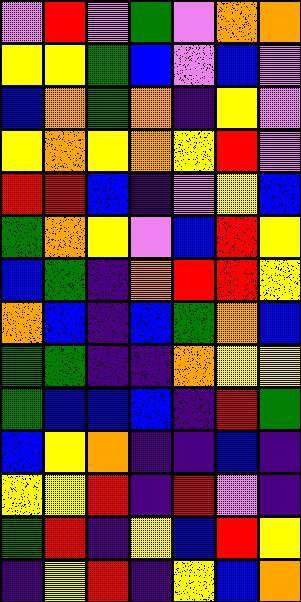[["violet", "red", "violet", "green", "violet", "orange", "orange"], ["yellow", "yellow", "green", "blue", "violet", "blue", "violet"], ["blue", "orange", "green", "orange", "indigo", "yellow", "violet"], ["yellow", "orange", "yellow", "orange", "yellow", "red", "violet"], ["red", "red", "blue", "indigo", "violet", "yellow", "blue"], ["green", "orange", "yellow", "violet", "blue", "red", "yellow"], ["blue", "green", "indigo", "orange", "red", "red", "yellow"], ["orange", "blue", "indigo", "blue", "green", "orange", "blue"], ["green", "green", "indigo", "indigo", "orange", "yellow", "yellow"], ["green", "blue", "blue", "blue", "indigo", "red", "green"], ["blue", "yellow", "orange", "indigo", "indigo", "blue", "indigo"], ["yellow", "yellow", "red", "indigo", "red", "violet", "indigo"], ["green", "red", "indigo", "yellow", "blue", "red", "yellow"], ["indigo", "yellow", "red", "indigo", "yellow", "blue", "orange"]]